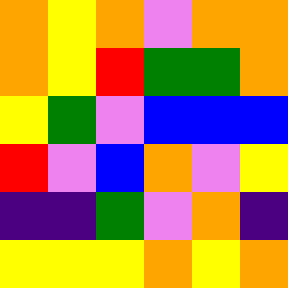[["orange", "yellow", "orange", "violet", "orange", "orange"], ["orange", "yellow", "red", "green", "green", "orange"], ["yellow", "green", "violet", "blue", "blue", "blue"], ["red", "violet", "blue", "orange", "violet", "yellow"], ["indigo", "indigo", "green", "violet", "orange", "indigo"], ["yellow", "yellow", "yellow", "orange", "yellow", "orange"]]